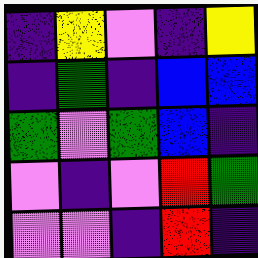[["indigo", "yellow", "violet", "indigo", "yellow"], ["indigo", "green", "indigo", "blue", "blue"], ["green", "violet", "green", "blue", "indigo"], ["violet", "indigo", "violet", "red", "green"], ["violet", "violet", "indigo", "red", "indigo"]]